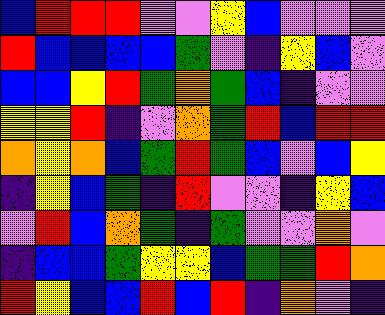[["blue", "red", "red", "red", "violet", "violet", "yellow", "blue", "violet", "violet", "violet"], ["red", "blue", "blue", "blue", "blue", "green", "violet", "indigo", "yellow", "blue", "violet"], ["blue", "blue", "yellow", "red", "green", "orange", "green", "blue", "indigo", "violet", "violet"], ["yellow", "yellow", "red", "indigo", "violet", "orange", "green", "red", "blue", "red", "red"], ["orange", "yellow", "orange", "blue", "green", "red", "green", "blue", "violet", "blue", "yellow"], ["indigo", "yellow", "blue", "green", "indigo", "red", "violet", "violet", "indigo", "yellow", "blue"], ["violet", "red", "blue", "orange", "green", "indigo", "green", "violet", "violet", "orange", "violet"], ["indigo", "blue", "blue", "green", "yellow", "yellow", "blue", "green", "green", "red", "orange"], ["red", "yellow", "blue", "blue", "red", "blue", "red", "indigo", "orange", "violet", "indigo"]]